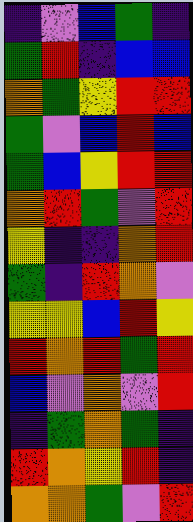[["indigo", "violet", "blue", "green", "indigo"], ["green", "red", "indigo", "blue", "blue"], ["orange", "green", "yellow", "red", "red"], ["green", "violet", "blue", "red", "blue"], ["green", "blue", "yellow", "red", "red"], ["orange", "red", "green", "violet", "red"], ["yellow", "indigo", "indigo", "orange", "red"], ["green", "indigo", "red", "orange", "violet"], ["yellow", "yellow", "blue", "red", "yellow"], ["red", "orange", "red", "green", "red"], ["blue", "violet", "orange", "violet", "red"], ["indigo", "green", "orange", "green", "indigo"], ["red", "orange", "yellow", "red", "indigo"], ["orange", "orange", "green", "violet", "red"]]